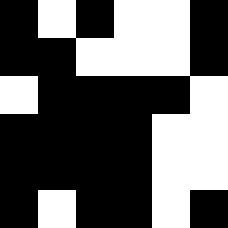[["black", "white", "black", "white", "white", "black"], ["black", "black", "white", "white", "white", "black"], ["white", "black", "black", "black", "black", "white"], ["black", "black", "black", "black", "white", "white"], ["black", "black", "black", "black", "white", "white"], ["black", "white", "black", "black", "white", "black"]]